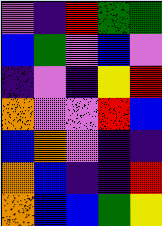[["violet", "indigo", "red", "green", "green"], ["blue", "green", "violet", "blue", "violet"], ["indigo", "violet", "indigo", "yellow", "red"], ["orange", "violet", "violet", "red", "blue"], ["blue", "orange", "violet", "indigo", "indigo"], ["orange", "blue", "indigo", "indigo", "red"], ["orange", "blue", "blue", "green", "yellow"]]